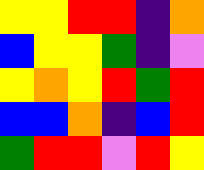[["yellow", "yellow", "red", "red", "indigo", "orange"], ["blue", "yellow", "yellow", "green", "indigo", "violet"], ["yellow", "orange", "yellow", "red", "green", "red"], ["blue", "blue", "orange", "indigo", "blue", "red"], ["green", "red", "red", "violet", "red", "yellow"]]